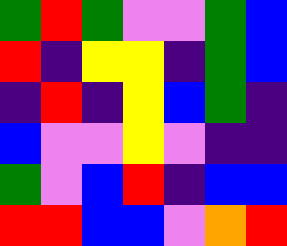[["green", "red", "green", "violet", "violet", "green", "blue"], ["red", "indigo", "yellow", "yellow", "indigo", "green", "blue"], ["indigo", "red", "indigo", "yellow", "blue", "green", "indigo"], ["blue", "violet", "violet", "yellow", "violet", "indigo", "indigo"], ["green", "violet", "blue", "red", "indigo", "blue", "blue"], ["red", "red", "blue", "blue", "violet", "orange", "red"]]